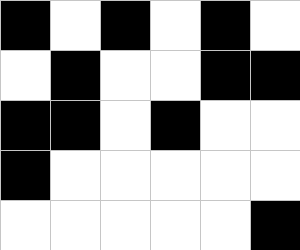[["black", "white", "black", "white", "black", "white"], ["white", "black", "white", "white", "black", "black"], ["black", "black", "white", "black", "white", "white"], ["black", "white", "white", "white", "white", "white"], ["white", "white", "white", "white", "white", "black"]]